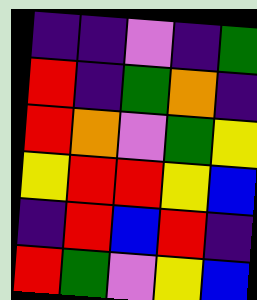[["indigo", "indigo", "violet", "indigo", "green"], ["red", "indigo", "green", "orange", "indigo"], ["red", "orange", "violet", "green", "yellow"], ["yellow", "red", "red", "yellow", "blue"], ["indigo", "red", "blue", "red", "indigo"], ["red", "green", "violet", "yellow", "blue"]]